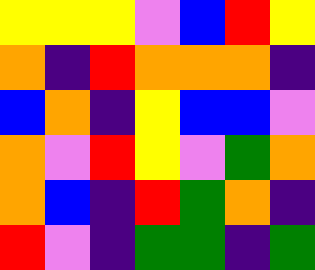[["yellow", "yellow", "yellow", "violet", "blue", "red", "yellow"], ["orange", "indigo", "red", "orange", "orange", "orange", "indigo"], ["blue", "orange", "indigo", "yellow", "blue", "blue", "violet"], ["orange", "violet", "red", "yellow", "violet", "green", "orange"], ["orange", "blue", "indigo", "red", "green", "orange", "indigo"], ["red", "violet", "indigo", "green", "green", "indigo", "green"]]